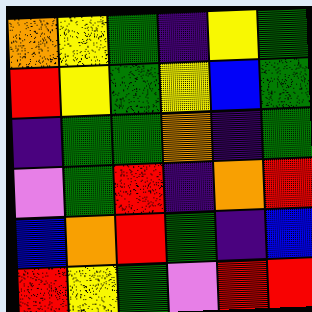[["orange", "yellow", "green", "indigo", "yellow", "green"], ["red", "yellow", "green", "yellow", "blue", "green"], ["indigo", "green", "green", "orange", "indigo", "green"], ["violet", "green", "red", "indigo", "orange", "red"], ["blue", "orange", "red", "green", "indigo", "blue"], ["red", "yellow", "green", "violet", "red", "red"]]